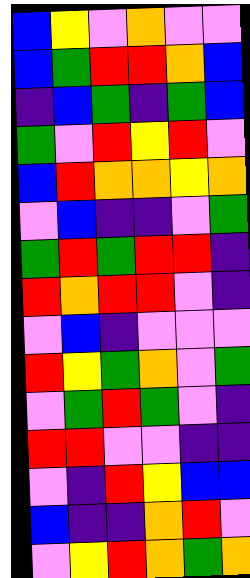[["blue", "yellow", "violet", "orange", "violet", "violet"], ["blue", "green", "red", "red", "orange", "blue"], ["indigo", "blue", "green", "indigo", "green", "blue"], ["green", "violet", "red", "yellow", "red", "violet"], ["blue", "red", "orange", "orange", "yellow", "orange"], ["violet", "blue", "indigo", "indigo", "violet", "green"], ["green", "red", "green", "red", "red", "indigo"], ["red", "orange", "red", "red", "violet", "indigo"], ["violet", "blue", "indigo", "violet", "violet", "violet"], ["red", "yellow", "green", "orange", "violet", "green"], ["violet", "green", "red", "green", "violet", "indigo"], ["red", "red", "violet", "violet", "indigo", "indigo"], ["violet", "indigo", "red", "yellow", "blue", "blue"], ["blue", "indigo", "indigo", "orange", "red", "violet"], ["violet", "yellow", "red", "orange", "green", "orange"]]